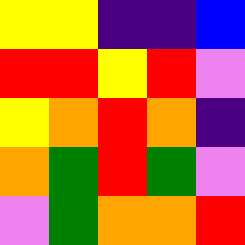[["yellow", "yellow", "indigo", "indigo", "blue"], ["red", "red", "yellow", "red", "violet"], ["yellow", "orange", "red", "orange", "indigo"], ["orange", "green", "red", "green", "violet"], ["violet", "green", "orange", "orange", "red"]]